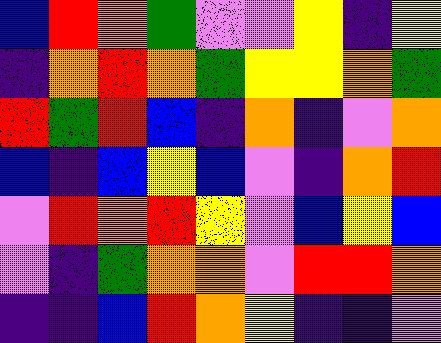[["blue", "red", "orange", "green", "violet", "violet", "yellow", "indigo", "yellow"], ["indigo", "orange", "red", "orange", "green", "yellow", "yellow", "orange", "green"], ["red", "green", "red", "blue", "indigo", "orange", "indigo", "violet", "orange"], ["blue", "indigo", "blue", "yellow", "blue", "violet", "indigo", "orange", "red"], ["violet", "red", "orange", "red", "yellow", "violet", "blue", "yellow", "blue"], ["violet", "indigo", "green", "orange", "orange", "violet", "red", "red", "orange"], ["indigo", "indigo", "blue", "red", "orange", "yellow", "indigo", "indigo", "violet"]]